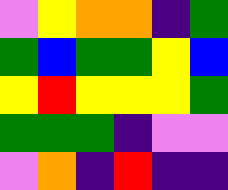[["violet", "yellow", "orange", "orange", "indigo", "green"], ["green", "blue", "green", "green", "yellow", "blue"], ["yellow", "red", "yellow", "yellow", "yellow", "green"], ["green", "green", "green", "indigo", "violet", "violet"], ["violet", "orange", "indigo", "red", "indigo", "indigo"]]